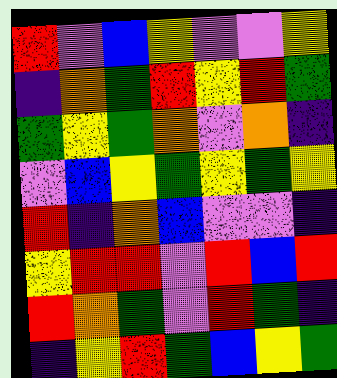[["red", "violet", "blue", "yellow", "violet", "violet", "yellow"], ["indigo", "orange", "green", "red", "yellow", "red", "green"], ["green", "yellow", "green", "orange", "violet", "orange", "indigo"], ["violet", "blue", "yellow", "green", "yellow", "green", "yellow"], ["red", "indigo", "orange", "blue", "violet", "violet", "indigo"], ["yellow", "red", "red", "violet", "red", "blue", "red"], ["red", "orange", "green", "violet", "red", "green", "indigo"], ["indigo", "yellow", "red", "green", "blue", "yellow", "green"]]